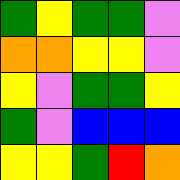[["green", "yellow", "green", "green", "violet"], ["orange", "orange", "yellow", "yellow", "violet"], ["yellow", "violet", "green", "green", "yellow"], ["green", "violet", "blue", "blue", "blue"], ["yellow", "yellow", "green", "red", "orange"]]